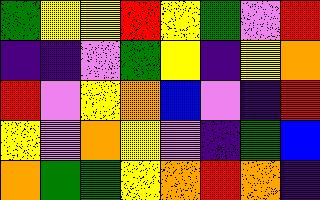[["green", "yellow", "yellow", "red", "yellow", "green", "violet", "red"], ["indigo", "indigo", "violet", "green", "yellow", "indigo", "yellow", "orange"], ["red", "violet", "yellow", "orange", "blue", "violet", "indigo", "red"], ["yellow", "violet", "orange", "yellow", "violet", "indigo", "green", "blue"], ["orange", "green", "green", "yellow", "orange", "red", "orange", "indigo"]]